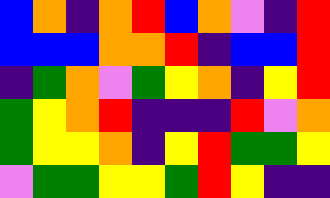[["blue", "orange", "indigo", "orange", "red", "blue", "orange", "violet", "indigo", "red"], ["blue", "blue", "blue", "orange", "orange", "red", "indigo", "blue", "blue", "red"], ["indigo", "green", "orange", "violet", "green", "yellow", "orange", "indigo", "yellow", "red"], ["green", "yellow", "orange", "red", "indigo", "indigo", "indigo", "red", "violet", "orange"], ["green", "yellow", "yellow", "orange", "indigo", "yellow", "red", "green", "green", "yellow"], ["violet", "green", "green", "yellow", "yellow", "green", "red", "yellow", "indigo", "indigo"]]